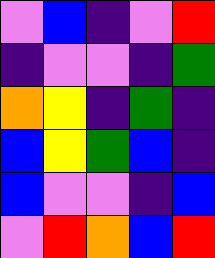[["violet", "blue", "indigo", "violet", "red"], ["indigo", "violet", "violet", "indigo", "green"], ["orange", "yellow", "indigo", "green", "indigo"], ["blue", "yellow", "green", "blue", "indigo"], ["blue", "violet", "violet", "indigo", "blue"], ["violet", "red", "orange", "blue", "red"]]